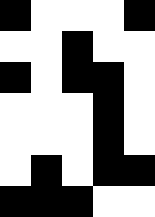[["black", "white", "white", "white", "black"], ["white", "white", "black", "white", "white"], ["black", "white", "black", "black", "white"], ["white", "white", "white", "black", "white"], ["white", "white", "white", "black", "white"], ["white", "black", "white", "black", "black"], ["black", "black", "black", "white", "white"]]